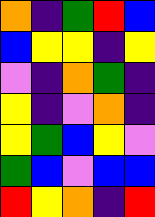[["orange", "indigo", "green", "red", "blue"], ["blue", "yellow", "yellow", "indigo", "yellow"], ["violet", "indigo", "orange", "green", "indigo"], ["yellow", "indigo", "violet", "orange", "indigo"], ["yellow", "green", "blue", "yellow", "violet"], ["green", "blue", "violet", "blue", "blue"], ["red", "yellow", "orange", "indigo", "red"]]